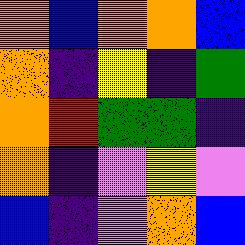[["orange", "blue", "orange", "orange", "blue"], ["orange", "indigo", "yellow", "indigo", "green"], ["orange", "red", "green", "green", "indigo"], ["orange", "indigo", "violet", "yellow", "violet"], ["blue", "indigo", "violet", "orange", "blue"]]